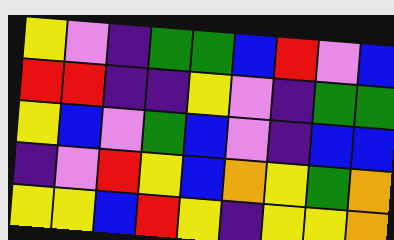[["yellow", "violet", "indigo", "green", "green", "blue", "red", "violet", "blue"], ["red", "red", "indigo", "indigo", "yellow", "violet", "indigo", "green", "green"], ["yellow", "blue", "violet", "green", "blue", "violet", "indigo", "blue", "blue"], ["indigo", "violet", "red", "yellow", "blue", "orange", "yellow", "green", "orange"], ["yellow", "yellow", "blue", "red", "yellow", "indigo", "yellow", "yellow", "orange"]]